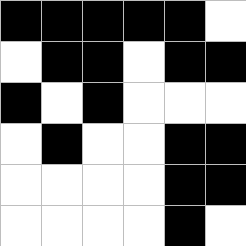[["black", "black", "black", "black", "black", "white"], ["white", "black", "black", "white", "black", "black"], ["black", "white", "black", "white", "white", "white"], ["white", "black", "white", "white", "black", "black"], ["white", "white", "white", "white", "black", "black"], ["white", "white", "white", "white", "black", "white"]]